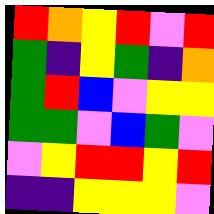[["red", "orange", "yellow", "red", "violet", "red"], ["green", "indigo", "yellow", "green", "indigo", "orange"], ["green", "red", "blue", "violet", "yellow", "yellow"], ["green", "green", "violet", "blue", "green", "violet"], ["violet", "yellow", "red", "red", "yellow", "red"], ["indigo", "indigo", "yellow", "yellow", "yellow", "violet"]]